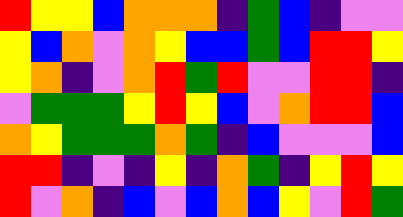[["red", "yellow", "yellow", "blue", "orange", "orange", "orange", "indigo", "green", "blue", "indigo", "violet", "violet"], ["yellow", "blue", "orange", "violet", "orange", "yellow", "blue", "blue", "green", "blue", "red", "red", "yellow"], ["yellow", "orange", "indigo", "violet", "orange", "red", "green", "red", "violet", "violet", "red", "red", "indigo"], ["violet", "green", "green", "green", "yellow", "red", "yellow", "blue", "violet", "orange", "red", "red", "blue"], ["orange", "yellow", "green", "green", "green", "orange", "green", "indigo", "blue", "violet", "violet", "violet", "blue"], ["red", "red", "indigo", "violet", "indigo", "yellow", "indigo", "orange", "green", "indigo", "yellow", "red", "yellow"], ["red", "violet", "orange", "indigo", "blue", "violet", "blue", "orange", "blue", "yellow", "violet", "red", "green"]]